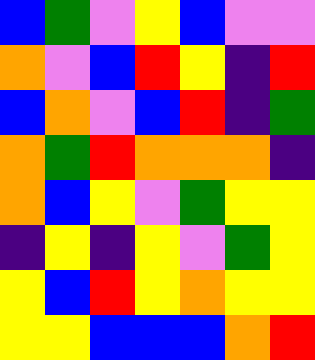[["blue", "green", "violet", "yellow", "blue", "violet", "violet"], ["orange", "violet", "blue", "red", "yellow", "indigo", "red"], ["blue", "orange", "violet", "blue", "red", "indigo", "green"], ["orange", "green", "red", "orange", "orange", "orange", "indigo"], ["orange", "blue", "yellow", "violet", "green", "yellow", "yellow"], ["indigo", "yellow", "indigo", "yellow", "violet", "green", "yellow"], ["yellow", "blue", "red", "yellow", "orange", "yellow", "yellow"], ["yellow", "yellow", "blue", "blue", "blue", "orange", "red"]]